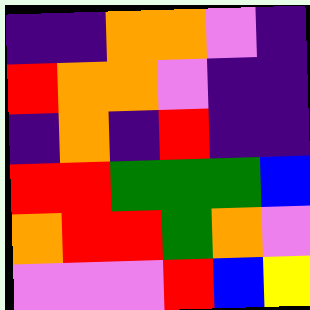[["indigo", "indigo", "orange", "orange", "violet", "indigo"], ["red", "orange", "orange", "violet", "indigo", "indigo"], ["indigo", "orange", "indigo", "red", "indigo", "indigo"], ["red", "red", "green", "green", "green", "blue"], ["orange", "red", "red", "green", "orange", "violet"], ["violet", "violet", "violet", "red", "blue", "yellow"]]